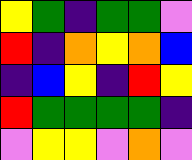[["yellow", "green", "indigo", "green", "green", "violet"], ["red", "indigo", "orange", "yellow", "orange", "blue"], ["indigo", "blue", "yellow", "indigo", "red", "yellow"], ["red", "green", "green", "green", "green", "indigo"], ["violet", "yellow", "yellow", "violet", "orange", "violet"]]